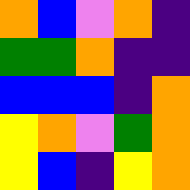[["orange", "blue", "violet", "orange", "indigo"], ["green", "green", "orange", "indigo", "indigo"], ["blue", "blue", "blue", "indigo", "orange"], ["yellow", "orange", "violet", "green", "orange"], ["yellow", "blue", "indigo", "yellow", "orange"]]